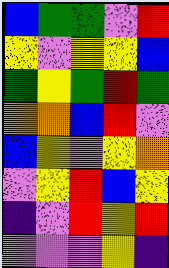[["blue", "green", "green", "violet", "red"], ["yellow", "violet", "yellow", "yellow", "blue"], ["green", "yellow", "green", "red", "green"], ["orange", "orange", "blue", "red", "violet"], ["blue", "yellow", "violet", "yellow", "orange"], ["violet", "yellow", "red", "blue", "yellow"], ["indigo", "violet", "red", "yellow", "red"], ["violet", "violet", "violet", "yellow", "indigo"]]